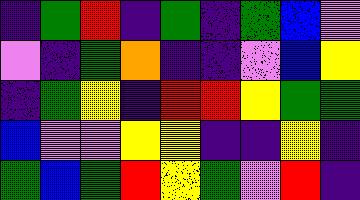[["indigo", "green", "red", "indigo", "green", "indigo", "green", "blue", "violet"], ["violet", "indigo", "green", "orange", "indigo", "indigo", "violet", "blue", "yellow"], ["indigo", "green", "yellow", "indigo", "red", "red", "yellow", "green", "green"], ["blue", "violet", "violet", "yellow", "yellow", "indigo", "indigo", "yellow", "indigo"], ["green", "blue", "green", "red", "yellow", "green", "violet", "red", "indigo"]]